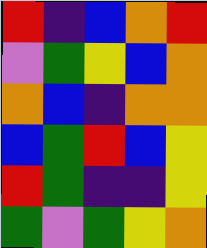[["red", "indigo", "blue", "orange", "red"], ["violet", "green", "yellow", "blue", "orange"], ["orange", "blue", "indigo", "orange", "orange"], ["blue", "green", "red", "blue", "yellow"], ["red", "green", "indigo", "indigo", "yellow"], ["green", "violet", "green", "yellow", "orange"]]